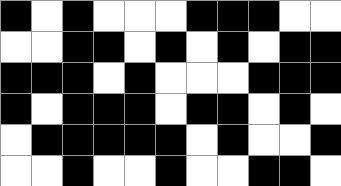[["black", "white", "black", "white", "white", "white", "black", "black", "black", "white", "white"], ["white", "white", "black", "black", "white", "black", "white", "black", "white", "black", "black"], ["black", "black", "black", "white", "black", "white", "white", "white", "black", "black", "black"], ["black", "white", "black", "black", "black", "white", "black", "black", "white", "black", "white"], ["white", "black", "black", "black", "black", "black", "white", "black", "white", "white", "black"], ["white", "white", "black", "white", "white", "black", "white", "white", "black", "black", "white"]]